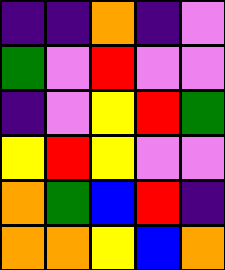[["indigo", "indigo", "orange", "indigo", "violet"], ["green", "violet", "red", "violet", "violet"], ["indigo", "violet", "yellow", "red", "green"], ["yellow", "red", "yellow", "violet", "violet"], ["orange", "green", "blue", "red", "indigo"], ["orange", "orange", "yellow", "blue", "orange"]]